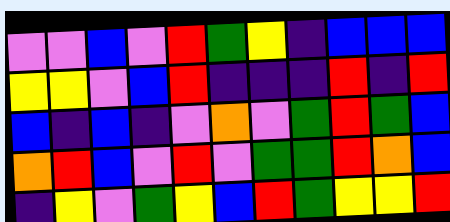[["violet", "violet", "blue", "violet", "red", "green", "yellow", "indigo", "blue", "blue", "blue"], ["yellow", "yellow", "violet", "blue", "red", "indigo", "indigo", "indigo", "red", "indigo", "red"], ["blue", "indigo", "blue", "indigo", "violet", "orange", "violet", "green", "red", "green", "blue"], ["orange", "red", "blue", "violet", "red", "violet", "green", "green", "red", "orange", "blue"], ["indigo", "yellow", "violet", "green", "yellow", "blue", "red", "green", "yellow", "yellow", "red"]]